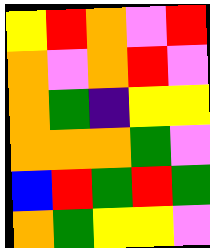[["yellow", "red", "orange", "violet", "red"], ["orange", "violet", "orange", "red", "violet"], ["orange", "green", "indigo", "yellow", "yellow"], ["orange", "orange", "orange", "green", "violet"], ["blue", "red", "green", "red", "green"], ["orange", "green", "yellow", "yellow", "violet"]]